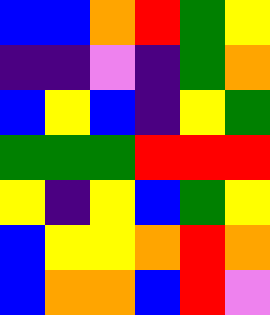[["blue", "blue", "orange", "red", "green", "yellow"], ["indigo", "indigo", "violet", "indigo", "green", "orange"], ["blue", "yellow", "blue", "indigo", "yellow", "green"], ["green", "green", "green", "red", "red", "red"], ["yellow", "indigo", "yellow", "blue", "green", "yellow"], ["blue", "yellow", "yellow", "orange", "red", "orange"], ["blue", "orange", "orange", "blue", "red", "violet"]]